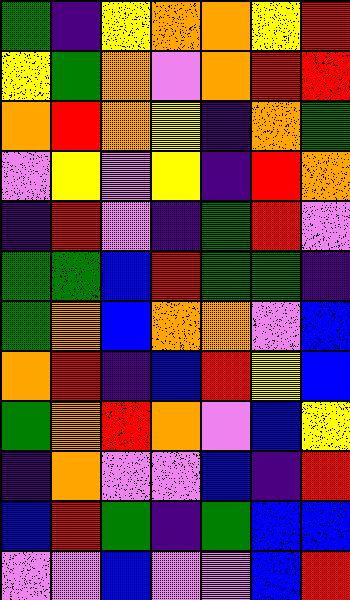[["green", "indigo", "yellow", "orange", "orange", "yellow", "red"], ["yellow", "green", "orange", "violet", "orange", "red", "red"], ["orange", "red", "orange", "yellow", "indigo", "orange", "green"], ["violet", "yellow", "violet", "yellow", "indigo", "red", "orange"], ["indigo", "red", "violet", "indigo", "green", "red", "violet"], ["green", "green", "blue", "red", "green", "green", "indigo"], ["green", "orange", "blue", "orange", "orange", "violet", "blue"], ["orange", "red", "indigo", "blue", "red", "yellow", "blue"], ["green", "orange", "red", "orange", "violet", "blue", "yellow"], ["indigo", "orange", "violet", "violet", "blue", "indigo", "red"], ["blue", "red", "green", "indigo", "green", "blue", "blue"], ["violet", "violet", "blue", "violet", "violet", "blue", "red"]]